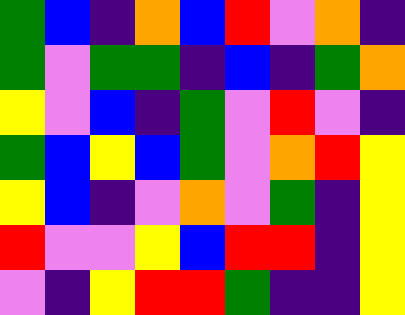[["green", "blue", "indigo", "orange", "blue", "red", "violet", "orange", "indigo"], ["green", "violet", "green", "green", "indigo", "blue", "indigo", "green", "orange"], ["yellow", "violet", "blue", "indigo", "green", "violet", "red", "violet", "indigo"], ["green", "blue", "yellow", "blue", "green", "violet", "orange", "red", "yellow"], ["yellow", "blue", "indigo", "violet", "orange", "violet", "green", "indigo", "yellow"], ["red", "violet", "violet", "yellow", "blue", "red", "red", "indigo", "yellow"], ["violet", "indigo", "yellow", "red", "red", "green", "indigo", "indigo", "yellow"]]